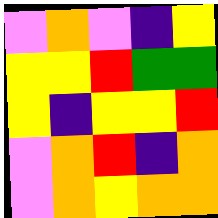[["violet", "orange", "violet", "indigo", "yellow"], ["yellow", "yellow", "red", "green", "green"], ["yellow", "indigo", "yellow", "yellow", "red"], ["violet", "orange", "red", "indigo", "orange"], ["violet", "orange", "yellow", "orange", "orange"]]